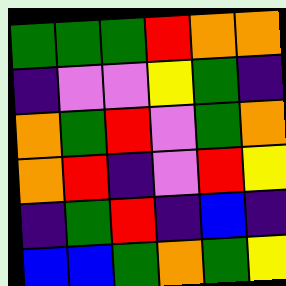[["green", "green", "green", "red", "orange", "orange"], ["indigo", "violet", "violet", "yellow", "green", "indigo"], ["orange", "green", "red", "violet", "green", "orange"], ["orange", "red", "indigo", "violet", "red", "yellow"], ["indigo", "green", "red", "indigo", "blue", "indigo"], ["blue", "blue", "green", "orange", "green", "yellow"]]